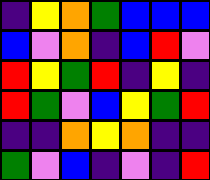[["indigo", "yellow", "orange", "green", "blue", "blue", "blue"], ["blue", "violet", "orange", "indigo", "blue", "red", "violet"], ["red", "yellow", "green", "red", "indigo", "yellow", "indigo"], ["red", "green", "violet", "blue", "yellow", "green", "red"], ["indigo", "indigo", "orange", "yellow", "orange", "indigo", "indigo"], ["green", "violet", "blue", "indigo", "violet", "indigo", "red"]]